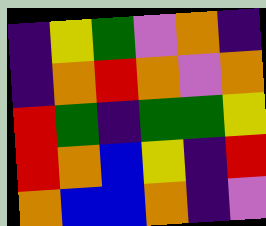[["indigo", "yellow", "green", "violet", "orange", "indigo"], ["indigo", "orange", "red", "orange", "violet", "orange"], ["red", "green", "indigo", "green", "green", "yellow"], ["red", "orange", "blue", "yellow", "indigo", "red"], ["orange", "blue", "blue", "orange", "indigo", "violet"]]